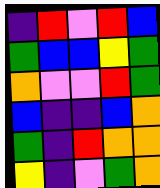[["indigo", "red", "violet", "red", "blue"], ["green", "blue", "blue", "yellow", "green"], ["orange", "violet", "violet", "red", "green"], ["blue", "indigo", "indigo", "blue", "orange"], ["green", "indigo", "red", "orange", "orange"], ["yellow", "indigo", "violet", "green", "orange"]]